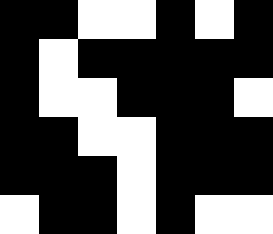[["black", "black", "white", "white", "black", "white", "black"], ["black", "white", "black", "black", "black", "black", "black"], ["black", "white", "white", "black", "black", "black", "white"], ["black", "black", "white", "white", "black", "black", "black"], ["black", "black", "black", "white", "black", "black", "black"], ["white", "black", "black", "white", "black", "white", "white"]]